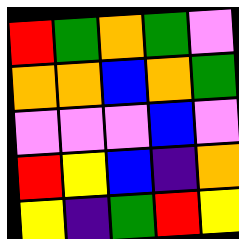[["red", "green", "orange", "green", "violet"], ["orange", "orange", "blue", "orange", "green"], ["violet", "violet", "violet", "blue", "violet"], ["red", "yellow", "blue", "indigo", "orange"], ["yellow", "indigo", "green", "red", "yellow"]]